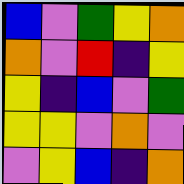[["blue", "violet", "green", "yellow", "orange"], ["orange", "violet", "red", "indigo", "yellow"], ["yellow", "indigo", "blue", "violet", "green"], ["yellow", "yellow", "violet", "orange", "violet"], ["violet", "yellow", "blue", "indigo", "orange"]]